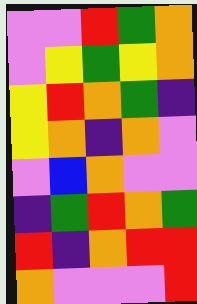[["violet", "violet", "red", "green", "orange"], ["violet", "yellow", "green", "yellow", "orange"], ["yellow", "red", "orange", "green", "indigo"], ["yellow", "orange", "indigo", "orange", "violet"], ["violet", "blue", "orange", "violet", "violet"], ["indigo", "green", "red", "orange", "green"], ["red", "indigo", "orange", "red", "red"], ["orange", "violet", "violet", "violet", "red"]]